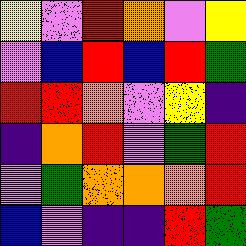[["yellow", "violet", "red", "orange", "violet", "yellow"], ["violet", "blue", "red", "blue", "red", "green"], ["red", "red", "orange", "violet", "yellow", "indigo"], ["indigo", "orange", "red", "violet", "green", "red"], ["violet", "green", "orange", "orange", "orange", "red"], ["blue", "violet", "indigo", "indigo", "red", "green"]]